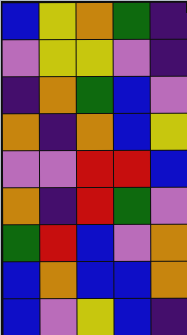[["blue", "yellow", "orange", "green", "indigo"], ["violet", "yellow", "yellow", "violet", "indigo"], ["indigo", "orange", "green", "blue", "violet"], ["orange", "indigo", "orange", "blue", "yellow"], ["violet", "violet", "red", "red", "blue"], ["orange", "indigo", "red", "green", "violet"], ["green", "red", "blue", "violet", "orange"], ["blue", "orange", "blue", "blue", "orange"], ["blue", "violet", "yellow", "blue", "indigo"]]